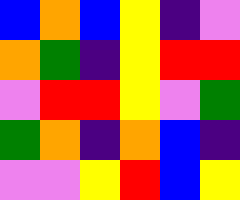[["blue", "orange", "blue", "yellow", "indigo", "violet"], ["orange", "green", "indigo", "yellow", "red", "red"], ["violet", "red", "red", "yellow", "violet", "green"], ["green", "orange", "indigo", "orange", "blue", "indigo"], ["violet", "violet", "yellow", "red", "blue", "yellow"]]